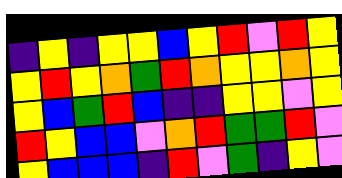[["indigo", "yellow", "indigo", "yellow", "yellow", "blue", "yellow", "red", "violet", "red", "yellow"], ["yellow", "red", "yellow", "orange", "green", "red", "orange", "yellow", "yellow", "orange", "yellow"], ["yellow", "blue", "green", "red", "blue", "indigo", "indigo", "yellow", "yellow", "violet", "yellow"], ["red", "yellow", "blue", "blue", "violet", "orange", "red", "green", "green", "red", "violet"], ["yellow", "blue", "blue", "blue", "indigo", "red", "violet", "green", "indigo", "yellow", "violet"]]